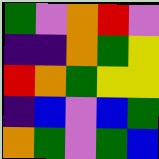[["green", "violet", "orange", "red", "violet"], ["indigo", "indigo", "orange", "green", "yellow"], ["red", "orange", "green", "yellow", "yellow"], ["indigo", "blue", "violet", "blue", "green"], ["orange", "green", "violet", "green", "blue"]]